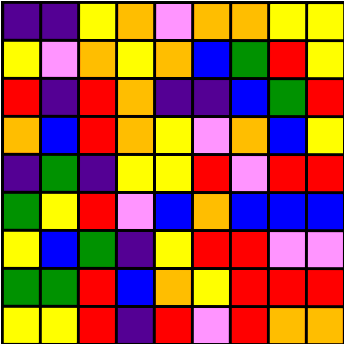[["indigo", "indigo", "yellow", "orange", "violet", "orange", "orange", "yellow", "yellow"], ["yellow", "violet", "orange", "yellow", "orange", "blue", "green", "red", "yellow"], ["red", "indigo", "red", "orange", "indigo", "indigo", "blue", "green", "red"], ["orange", "blue", "red", "orange", "yellow", "violet", "orange", "blue", "yellow"], ["indigo", "green", "indigo", "yellow", "yellow", "red", "violet", "red", "red"], ["green", "yellow", "red", "violet", "blue", "orange", "blue", "blue", "blue"], ["yellow", "blue", "green", "indigo", "yellow", "red", "red", "violet", "violet"], ["green", "green", "red", "blue", "orange", "yellow", "red", "red", "red"], ["yellow", "yellow", "red", "indigo", "red", "violet", "red", "orange", "orange"]]